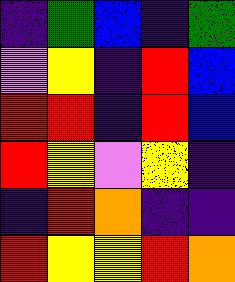[["indigo", "green", "blue", "indigo", "green"], ["violet", "yellow", "indigo", "red", "blue"], ["red", "red", "indigo", "red", "blue"], ["red", "yellow", "violet", "yellow", "indigo"], ["indigo", "red", "orange", "indigo", "indigo"], ["red", "yellow", "yellow", "red", "orange"]]